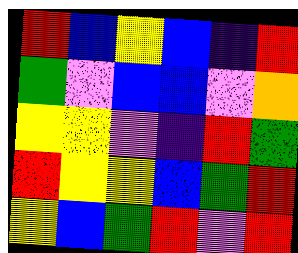[["red", "blue", "yellow", "blue", "indigo", "red"], ["green", "violet", "blue", "blue", "violet", "orange"], ["yellow", "yellow", "violet", "indigo", "red", "green"], ["red", "yellow", "yellow", "blue", "green", "red"], ["yellow", "blue", "green", "red", "violet", "red"]]